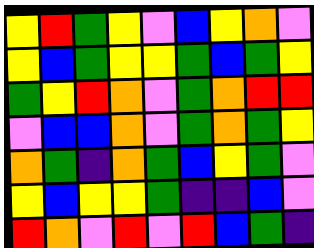[["yellow", "red", "green", "yellow", "violet", "blue", "yellow", "orange", "violet"], ["yellow", "blue", "green", "yellow", "yellow", "green", "blue", "green", "yellow"], ["green", "yellow", "red", "orange", "violet", "green", "orange", "red", "red"], ["violet", "blue", "blue", "orange", "violet", "green", "orange", "green", "yellow"], ["orange", "green", "indigo", "orange", "green", "blue", "yellow", "green", "violet"], ["yellow", "blue", "yellow", "yellow", "green", "indigo", "indigo", "blue", "violet"], ["red", "orange", "violet", "red", "violet", "red", "blue", "green", "indigo"]]